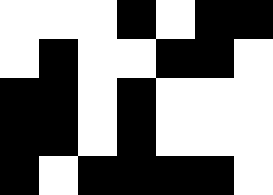[["white", "white", "white", "black", "white", "black", "black"], ["white", "black", "white", "white", "black", "black", "white"], ["black", "black", "white", "black", "white", "white", "white"], ["black", "black", "white", "black", "white", "white", "white"], ["black", "white", "black", "black", "black", "black", "white"]]